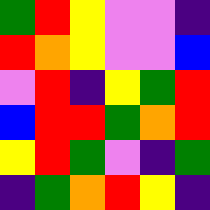[["green", "red", "yellow", "violet", "violet", "indigo"], ["red", "orange", "yellow", "violet", "violet", "blue"], ["violet", "red", "indigo", "yellow", "green", "red"], ["blue", "red", "red", "green", "orange", "red"], ["yellow", "red", "green", "violet", "indigo", "green"], ["indigo", "green", "orange", "red", "yellow", "indigo"]]